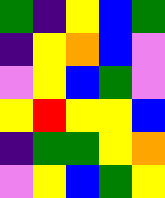[["green", "indigo", "yellow", "blue", "green"], ["indigo", "yellow", "orange", "blue", "violet"], ["violet", "yellow", "blue", "green", "violet"], ["yellow", "red", "yellow", "yellow", "blue"], ["indigo", "green", "green", "yellow", "orange"], ["violet", "yellow", "blue", "green", "yellow"]]